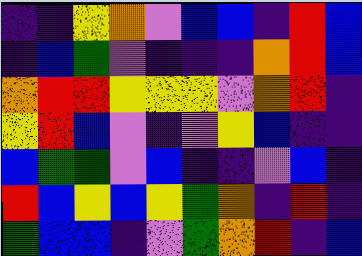[["indigo", "indigo", "yellow", "orange", "violet", "blue", "blue", "indigo", "red", "blue"], ["indigo", "blue", "green", "violet", "indigo", "indigo", "indigo", "orange", "red", "blue"], ["orange", "red", "red", "yellow", "yellow", "yellow", "violet", "orange", "red", "indigo"], ["yellow", "red", "blue", "violet", "indigo", "violet", "yellow", "blue", "indigo", "indigo"], ["blue", "green", "green", "violet", "blue", "indigo", "indigo", "violet", "blue", "indigo"], ["red", "blue", "yellow", "blue", "yellow", "green", "orange", "indigo", "red", "indigo"], ["green", "blue", "blue", "indigo", "violet", "green", "orange", "red", "indigo", "blue"]]